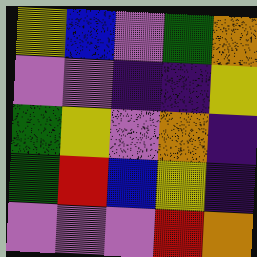[["yellow", "blue", "violet", "green", "orange"], ["violet", "violet", "indigo", "indigo", "yellow"], ["green", "yellow", "violet", "orange", "indigo"], ["green", "red", "blue", "yellow", "indigo"], ["violet", "violet", "violet", "red", "orange"]]